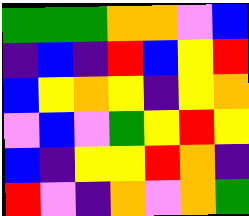[["green", "green", "green", "orange", "orange", "violet", "blue"], ["indigo", "blue", "indigo", "red", "blue", "yellow", "red"], ["blue", "yellow", "orange", "yellow", "indigo", "yellow", "orange"], ["violet", "blue", "violet", "green", "yellow", "red", "yellow"], ["blue", "indigo", "yellow", "yellow", "red", "orange", "indigo"], ["red", "violet", "indigo", "orange", "violet", "orange", "green"]]